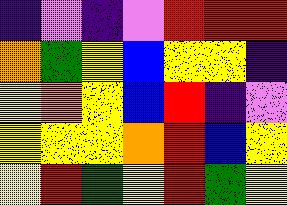[["indigo", "violet", "indigo", "violet", "red", "red", "red"], ["orange", "green", "yellow", "blue", "yellow", "yellow", "indigo"], ["yellow", "orange", "yellow", "blue", "red", "indigo", "violet"], ["yellow", "yellow", "yellow", "orange", "red", "blue", "yellow"], ["yellow", "red", "green", "yellow", "red", "green", "yellow"]]